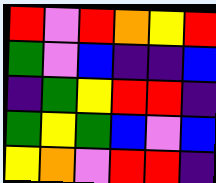[["red", "violet", "red", "orange", "yellow", "red"], ["green", "violet", "blue", "indigo", "indigo", "blue"], ["indigo", "green", "yellow", "red", "red", "indigo"], ["green", "yellow", "green", "blue", "violet", "blue"], ["yellow", "orange", "violet", "red", "red", "indigo"]]